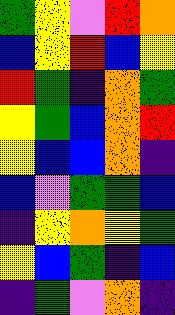[["green", "yellow", "violet", "red", "orange"], ["blue", "yellow", "red", "blue", "yellow"], ["red", "green", "indigo", "orange", "green"], ["yellow", "green", "blue", "orange", "red"], ["yellow", "blue", "blue", "orange", "indigo"], ["blue", "violet", "green", "green", "blue"], ["indigo", "yellow", "orange", "yellow", "green"], ["yellow", "blue", "green", "indigo", "blue"], ["indigo", "green", "violet", "orange", "indigo"]]